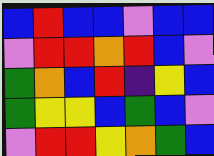[["blue", "red", "blue", "blue", "violet", "blue", "blue"], ["violet", "red", "red", "orange", "red", "blue", "violet"], ["green", "orange", "blue", "red", "indigo", "yellow", "blue"], ["green", "yellow", "yellow", "blue", "green", "blue", "violet"], ["violet", "red", "red", "yellow", "orange", "green", "blue"]]